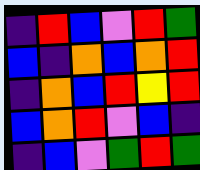[["indigo", "red", "blue", "violet", "red", "green"], ["blue", "indigo", "orange", "blue", "orange", "red"], ["indigo", "orange", "blue", "red", "yellow", "red"], ["blue", "orange", "red", "violet", "blue", "indigo"], ["indigo", "blue", "violet", "green", "red", "green"]]